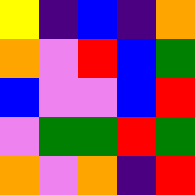[["yellow", "indigo", "blue", "indigo", "orange"], ["orange", "violet", "red", "blue", "green"], ["blue", "violet", "violet", "blue", "red"], ["violet", "green", "green", "red", "green"], ["orange", "violet", "orange", "indigo", "red"]]